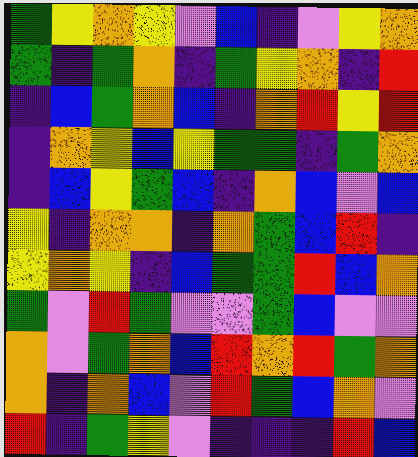[["green", "yellow", "orange", "yellow", "violet", "blue", "indigo", "violet", "yellow", "orange"], ["green", "indigo", "green", "orange", "indigo", "green", "yellow", "orange", "indigo", "red"], ["indigo", "blue", "green", "orange", "blue", "indigo", "orange", "red", "yellow", "red"], ["indigo", "orange", "yellow", "blue", "yellow", "green", "green", "indigo", "green", "orange"], ["indigo", "blue", "yellow", "green", "blue", "indigo", "orange", "blue", "violet", "blue"], ["yellow", "indigo", "orange", "orange", "indigo", "orange", "green", "blue", "red", "indigo"], ["yellow", "orange", "yellow", "indigo", "blue", "green", "green", "red", "blue", "orange"], ["green", "violet", "red", "green", "violet", "violet", "green", "blue", "violet", "violet"], ["orange", "violet", "green", "orange", "blue", "red", "orange", "red", "green", "orange"], ["orange", "indigo", "orange", "blue", "violet", "red", "green", "blue", "orange", "violet"], ["red", "indigo", "green", "yellow", "violet", "indigo", "indigo", "indigo", "red", "blue"]]